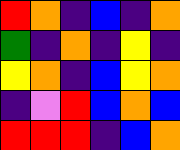[["red", "orange", "indigo", "blue", "indigo", "orange"], ["green", "indigo", "orange", "indigo", "yellow", "indigo"], ["yellow", "orange", "indigo", "blue", "yellow", "orange"], ["indigo", "violet", "red", "blue", "orange", "blue"], ["red", "red", "red", "indigo", "blue", "orange"]]